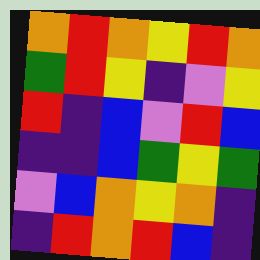[["orange", "red", "orange", "yellow", "red", "orange"], ["green", "red", "yellow", "indigo", "violet", "yellow"], ["red", "indigo", "blue", "violet", "red", "blue"], ["indigo", "indigo", "blue", "green", "yellow", "green"], ["violet", "blue", "orange", "yellow", "orange", "indigo"], ["indigo", "red", "orange", "red", "blue", "indigo"]]